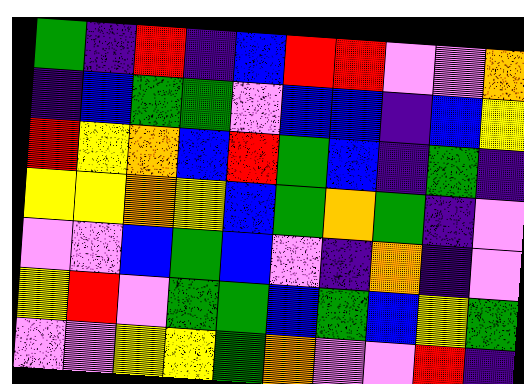[["green", "indigo", "red", "indigo", "blue", "red", "red", "violet", "violet", "orange"], ["indigo", "blue", "green", "green", "violet", "blue", "blue", "indigo", "blue", "yellow"], ["red", "yellow", "orange", "blue", "red", "green", "blue", "indigo", "green", "indigo"], ["yellow", "yellow", "orange", "yellow", "blue", "green", "orange", "green", "indigo", "violet"], ["violet", "violet", "blue", "green", "blue", "violet", "indigo", "orange", "indigo", "violet"], ["yellow", "red", "violet", "green", "green", "blue", "green", "blue", "yellow", "green"], ["violet", "violet", "yellow", "yellow", "green", "orange", "violet", "violet", "red", "indigo"]]